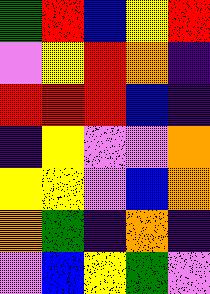[["green", "red", "blue", "yellow", "red"], ["violet", "yellow", "red", "orange", "indigo"], ["red", "red", "red", "blue", "indigo"], ["indigo", "yellow", "violet", "violet", "orange"], ["yellow", "yellow", "violet", "blue", "orange"], ["orange", "green", "indigo", "orange", "indigo"], ["violet", "blue", "yellow", "green", "violet"]]